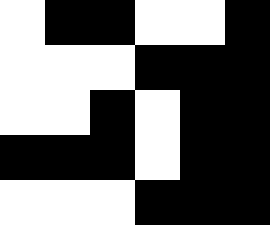[["white", "black", "black", "white", "white", "black"], ["white", "white", "white", "black", "black", "black"], ["white", "white", "black", "white", "black", "black"], ["black", "black", "black", "white", "black", "black"], ["white", "white", "white", "black", "black", "black"]]